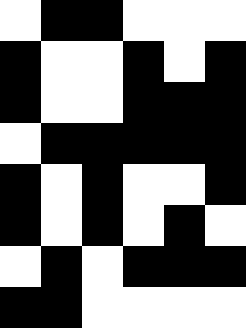[["white", "black", "black", "white", "white", "white"], ["black", "white", "white", "black", "white", "black"], ["black", "white", "white", "black", "black", "black"], ["white", "black", "black", "black", "black", "black"], ["black", "white", "black", "white", "white", "black"], ["black", "white", "black", "white", "black", "white"], ["white", "black", "white", "black", "black", "black"], ["black", "black", "white", "white", "white", "white"]]